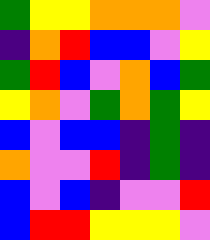[["green", "yellow", "yellow", "orange", "orange", "orange", "violet"], ["indigo", "orange", "red", "blue", "blue", "violet", "yellow"], ["green", "red", "blue", "violet", "orange", "blue", "green"], ["yellow", "orange", "violet", "green", "orange", "green", "yellow"], ["blue", "violet", "blue", "blue", "indigo", "green", "indigo"], ["orange", "violet", "violet", "red", "indigo", "green", "indigo"], ["blue", "violet", "blue", "indigo", "violet", "violet", "red"], ["blue", "red", "red", "yellow", "yellow", "yellow", "violet"]]